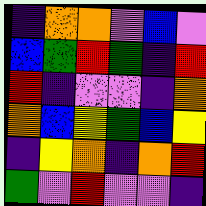[["indigo", "orange", "orange", "violet", "blue", "violet"], ["blue", "green", "red", "green", "indigo", "red"], ["red", "indigo", "violet", "violet", "indigo", "orange"], ["orange", "blue", "yellow", "green", "blue", "yellow"], ["indigo", "yellow", "orange", "indigo", "orange", "red"], ["green", "violet", "red", "violet", "violet", "indigo"]]